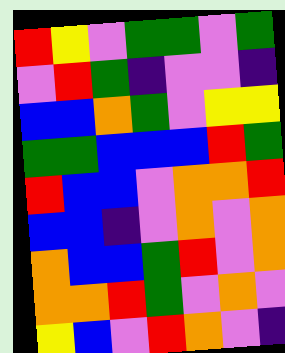[["red", "yellow", "violet", "green", "green", "violet", "green"], ["violet", "red", "green", "indigo", "violet", "violet", "indigo"], ["blue", "blue", "orange", "green", "violet", "yellow", "yellow"], ["green", "green", "blue", "blue", "blue", "red", "green"], ["red", "blue", "blue", "violet", "orange", "orange", "red"], ["blue", "blue", "indigo", "violet", "orange", "violet", "orange"], ["orange", "blue", "blue", "green", "red", "violet", "orange"], ["orange", "orange", "red", "green", "violet", "orange", "violet"], ["yellow", "blue", "violet", "red", "orange", "violet", "indigo"]]